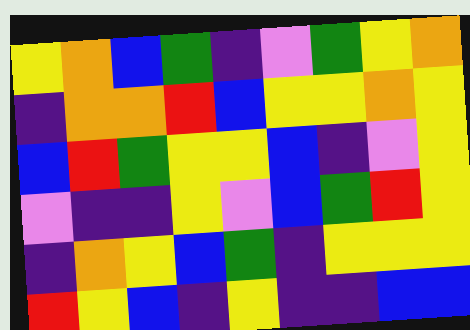[["yellow", "orange", "blue", "green", "indigo", "violet", "green", "yellow", "orange"], ["indigo", "orange", "orange", "red", "blue", "yellow", "yellow", "orange", "yellow"], ["blue", "red", "green", "yellow", "yellow", "blue", "indigo", "violet", "yellow"], ["violet", "indigo", "indigo", "yellow", "violet", "blue", "green", "red", "yellow"], ["indigo", "orange", "yellow", "blue", "green", "indigo", "yellow", "yellow", "yellow"], ["red", "yellow", "blue", "indigo", "yellow", "indigo", "indigo", "blue", "blue"]]